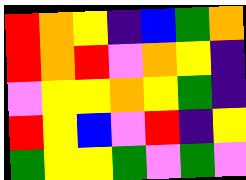[["red", "orange", "yellow", "indigo", "blue", "green", "orange"], ["red", "orange", "red", "violet", "orange", "yellow", "indigo"], ["violet", "yellow", "yellow", "orange", "yellow", "green", "indigo"], ["red", "yellow", "blue", "violet", "red", "indigo", "yellow"], ["green", "yellow", "yellow", "green", "violet", "green", "violet"]]